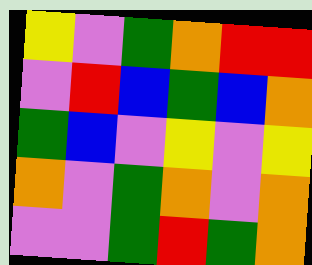[["yellow", "violet", "green", "orange", "red", "red"], ["violet", "red", "blue", "green", "blue", "orange"], ["green", "blue", "violet", "yellow", "violet", "yellow"], ["orange", "violet", "green", "orange", "violet", "orange"], ["violet", "violet", "green", "red", "green", "orange"]]